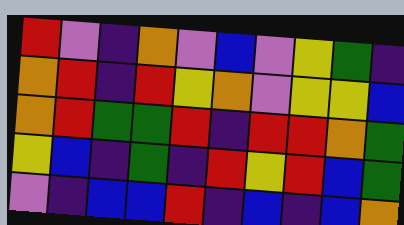[["red", "violet", "indigo", "orange", "violet", "blue", "violet", "yellow", "green", "indigo"], ["orange", "red", "indigo", "red", "yellow", "orange", "violet", "yellow", "yellow", "blue"], ["orange", "red", "green", "green", "red", "indigo", "red", "red", "orange", "green"], ["yellow", "blue", "indigo", "green", "indigo", "red", "yellow", "red", "blue", "green"], ["violet", "indigo", "blue", "blue", "red", "indigo", "blue", "indigo", "blue", "orange"]]